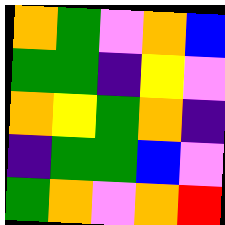[["orange", "green", "violet", "orange", "blue"], ["green", "green", "indigo", "yellow", "violet"], ["orange", "yellow", "green", "orange", "indigo"], ["indigo", "green", "green", "blue", "violet"], ["green", "orange", "violet", "orange", "red"]]